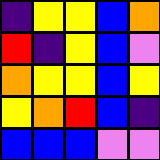[["indigo", "yellow", "yellow", "blue", "orange"], ["red", "indigo", "yellow", "blue", "violet"], ["orange", "yellow", "yellow", "blue", "yellow"], ["yellow", "orange", "red", "blue", "indigo"], ["blue", "blue", "blue", "violet", "violet"]]